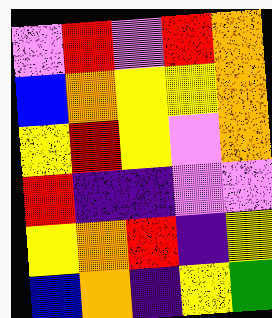[["violet", "red", "violet", "red", "orange"], ["blue", "orange", "yellow", "yellow", "orange"], ["yellow", "red", "yellow", "violet", "orange"], ["red", "indigo", "indigo", "violet", "violet"], ["yellow", "orange", "red", "indigo", "yellow"], ["blue", "orange", "indigo", "yellow", "green"]]